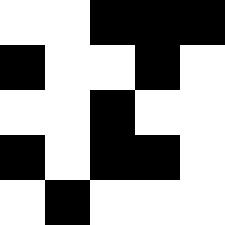[["white", "white", "black", "black", "black"], ["black", "white", "white", "black", "white"], ["white", "white", "black", "white", "white"], ["black", "white", "black", "black", "white"], ["white", "black", "white", "white", "white"]]